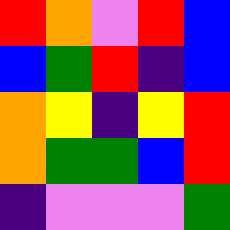[["red", "orange", "violet", "red", "blue"], ["blue", "green", "red", "indigo", "blue"], ["orange", "yellow", "indigo", "yellow", "red"], ["orange", "green", "green", "blue", "red"], ["indigo", "violet", "violet", "violet", "green"]]